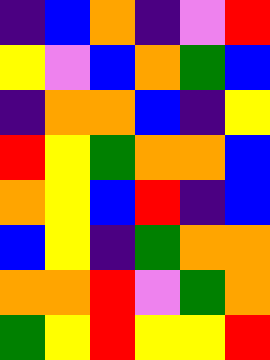[["indigo", "blue", "orange", "indigo", "violet", "red"], ["yellow", "violet", "blue", "orange", "green", "blue"], ["indigo", "orange", "orange", "blue", "indigo", "yellow"], ["red", "yellow", "green", "orange", "orange", "blue"], ["orange", "yellow", "blue", "red", "indigo", "blue"], ["blue", "yellow", "indigo", "green", "orange", "orange"], ["orange", "orange", "red", "violet", "green", "orange"], ["green", "yellow", "red", "yellow", "yellow", "red"]]